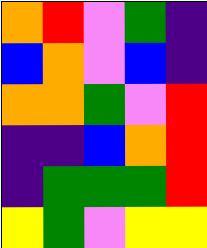[["orange", "red", "violet", "green", "indigo"], ["blue", "orange", "violet", "blue", "indigo"], ["orange", "orange", "green", "violet", "red"], ["indigo", "indigo", "blue", "orange", "red"], ["indigo", "green", "green", "green", "red"], ["yellow", "green", "violet", "yellow", "yellow"]]